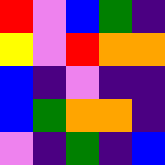[["red", "violet", "blue", "green", "indigo"], ["yellow", "violet", "red", "orange", "orange"], ["blue", "indigo", "violet", "indigo", "indigo"], ["blue", "green", "orange", "orange", "indigo"], ["violet", "indigo", "green", "indigo", "blue"]]